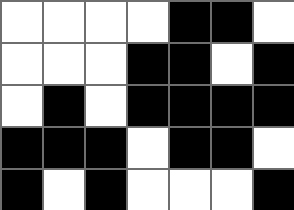[["white", "white", "white", "white", "black", "black", "white"], ["white", "white", "white", "black", "black", "white", "black"], ["white", "black", "white", "black", "black", "black", "black"], ["black", "black", "black", "white", "black", "black", "white"], ["black", "white", "black", "white", "white", "white", "black"]]